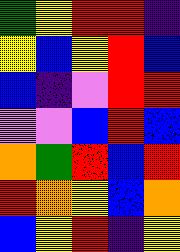[["green", "yellow", "red", "red", "indigo"], ["yellow", "blue", "yellow", "red", "blue"], ["blue", "indigo", "violet", "red", "red"], ["violet", "violet", "blue", "red", "blue"], ["orange", "green", "red", "blue", "red"], ["red", "orange", "yellow", "blue", "orange"], ["blue", "yellow", "red", "indigo", "yellow"]]